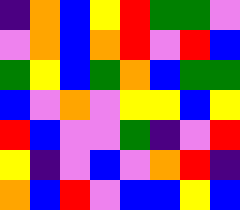[["indigo", "orange", "blue", "yellow", "red", "green", "green", "violet"], ["violet", "orange", "blue", "orange", "red", "violet", "red", "blue"], ["green", "yellow", "blue", "green", "orange", "blue", "green", "green"], ["blue", "violet", "orange", "violet", "yellow", "yellow", "blue", "yellow"], ["red", "blue", "violet", "violet", "green", "indigo", "violet", "red"], ["yellow", "indigo", "violet", "blue", "violet", "orange", "red", "indigo"], ["orange", "blue", "red", "violet", "blue", "blue", "yellow", "blue"]]